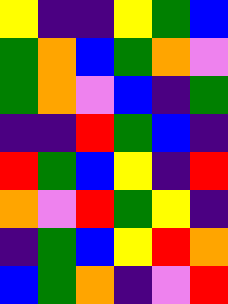[["yellow", "indigo", "indigo", "yellow", "green", "blue"], ["green", "orange", "blue", "green", "orange", "violet"], ["green", "orange", "violet", "blue", "indigo", "green"], ["indigo", "indigo", "red", "green", "blue", "indigo"], ["red", "green", "blue", "yellow", "indigo", "red"], ["orange", "violet", "red", "green", "yellow", "indigo"], ["indigo", "green", "blue", "yellow", "red", "orange"], ["blue", "green", "orange", "indigo", "violet", "red"]]